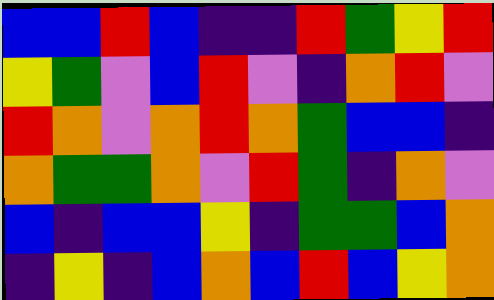[["blue", "blue", "red", "blue", "indigo", "indigo", "red", "green", "yellow", "red"], ["yellow", "green", "violet", "blue", "red", "violet", "indigo", "orange", "red", "violet"], ["red", "orange", "violet", "orange", "red", "orange", "green", "blue", "blue", "indigo"], ["orange", "green", "green", "orange", "violet", "red", "green", "indigo", "orange", "violet"], ["blue", "indigo", "blue", "blue", "yellow", "indigo", "green", "green", "blue", "orange"], ["indigo", "yellow", "indigo", "blue", "orange", "blue", "red", "blue", "yellow", "orange"]]